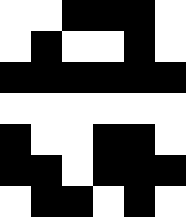[["white", "white", "black", "black", "black", "white"], ["white", "black", "white", "white", "black", "white"], ["black", "black", "black", "black", "black", "black"], ["white", "white", "white", "white", "white", "white"], ["black", "white", "white", "black", "black", "white"], ["black", "black", "white", "black", "black", "black"], ["white", "black", "black", "white", "black", "white"]]